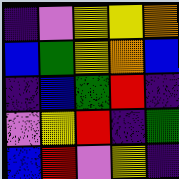[["indigo", "violet", "yellow", "yellow", "orange"], ["blue", "green", "yellow", "orange", "blue"], ["indigo", "blue", "green", "red", "indigo"], ["violet", "yellow", "red", "indigo", "green"], ["blue", "red", "violet", "yellow", "indigo"]]